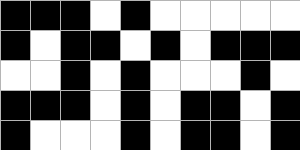[["black", "black", "black", "white", "black", "white", "white", "white", "white", "white"], ["black", "white", "black", "black", "white", "black", "white", "black", "black", "black"], ["white", "white", "black", "white", "black", "white", "white", "white", "black", "white"], ["black", "black", "black", "white", "black", "white", "black", "black", "white", "black"], ["black", "white", "white", "white", "black", "white", "black", "black", "white", "black"]]